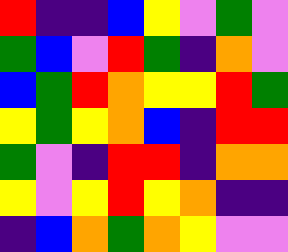[["red", "indigo", "indigo", "blue", "yellow", "violet", "green", "violet"], ["green", "blue", "violet", "red", "green", "indigo", "orange", "violet"], ["blue", "green", "red", "orange", "yellow", "yellow", "red", "green"], ["yellow", "green", "yellow", "orange", "blue", "indigo", "red", "red"], ["green", "violet", "indigo", "red", "red", "indigo", "orange", "orange"], ["yellow", "violet", "yellow", "red", "yellow", "orange", "indigo", "indigo"], ["indigo", "blue", "orange", "green", "orange", "yellow", "violet", "violet"]]